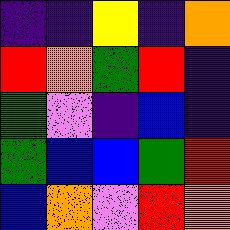[["indigo", "indigo", "yellow", "indigo", "orange"], ["red", "orange", "green", "red", "indigo"], ["green", "violet", "indigo", "blue", "indigo"], ["green", "blue", "blue", "green", "red"], ["blue", "orange", "violet", "red", "orange"]]